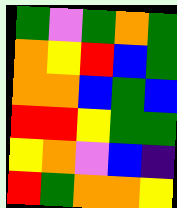[["green", "violet", "green", "orange", "green"], ["orange", "yellow", "red", "blue", "green"], ["orange", "orange", "blue", "green", "blue"], ["red", "red", "yellow", "green", "green"], ["yellow", "orange", "violet", "blue", "indigo"], ["red", "green", "orange", "orange", "yellow"]]